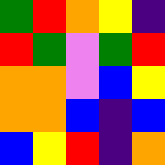[["green", "red", "orange", "yellow", "indigo"], ["red", "green", "violet", "green", "red"], ["orange", "orange", "violet", "blue", "yellow"], ["orange", "orange", "blue", "indigo", "blue"], ["blue", "yellow", "red", "indigo", "orange"]]